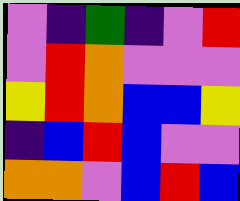[["violet", "indigo", "green", "indigo", "violet", "red"], ["violet", "red", "orange", "violet", "violet", "violet"], ["yellow", "red", "orange", "blue", "blue", "yellow"], ["indigo", "blue", "red", "blue", "violet", "violet"], ["orange", "orange", "violet", "blue", "red", "blue"]]